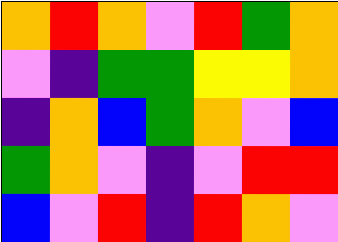[["orange", "red", "orange", "violet", "red", "green", "orange"], ["violet", "indigo", "green", "green", "yellow", "yellow", "orange"], ["indigo", "orange", "blue", "green", "orange", "violet", "blue"], ["green", "orange", "violet", "indigo", "violet", "red", "red"], ["blue", "violet", "red", "indigo", "red", "orange", "violet"]]